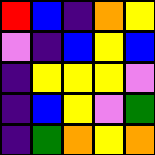[["red", "blue", "indigo", "orange", "yellow"], ["violet", "indigo", "blue", "yellow", "blue"], ["indigo", "yellow", "yellow", "yellow", "violet"], ["indigo", "blue", "yellow", "violet", "green"], ["indigo", "green", "orange", "yellow", "orange"]]